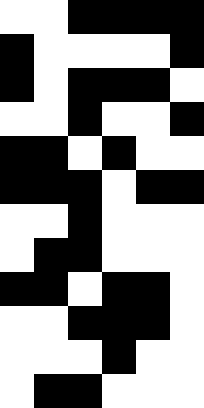[["white", "white", "black", "black", "black", "black"], ["black", "white", "white", "white", "white", "black"], ["black", "white", "black", "black", "black", "white"], ["white", "white", "black", "white", "white", "black"], ["black", "black", "white", "black", "white", "white"], ["black", "black", "black", "white", "black", "black"], ["white", "white", "black", "white", "white", "white"], ["white", "black", "black", "white", "white", "white"], ["black", "black", "white", "black", "black", "white"], ["white", "white", "black", "black", "black", "white"], ["white", "white", "white", "black", "white", "white"], ["white", "black", "black", "white", "white", "white"]]